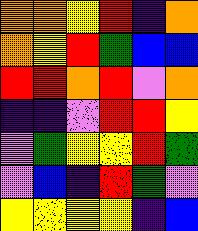[["orange", "orange", "yellow", "red", "indigo", "orange"], ["orange", "yellow", "red", "green", "blue", "blue"], ["red", "red", "orange", "red", "violet", "orange"], ["indigo", "indigo", "violet", "red", "red", "yellow"], ["violet", "green", "yellow", "yellow", "red", "green"], ["violet", "blue", "indigo", "red", "green", "violet"], ["yellow", "yellow", "yellow", "yellow", "indigo", "blue"]]